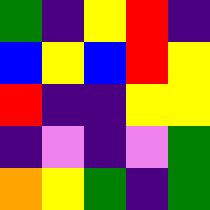[["green", "indigo", "yellow", "red", "indigo"], ["blue", "yellow", "blue", "red", "yellow"], ["red", "indigo", "indigo", "yellow", "yellow"], ["indigo", "violet", "indigo", "violet", "green"], ["orange", "yellow", "green", "indigo", "green"]]